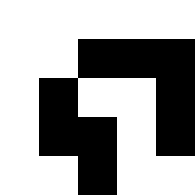[["white", "white", "white", "white", "white"], ["white", "white", "black", "black", "black"], ["white", "black", "white", "white", "black"], ["white", "black", "black", "white", "black"], ["white", "white", "black", "white", "white"]]